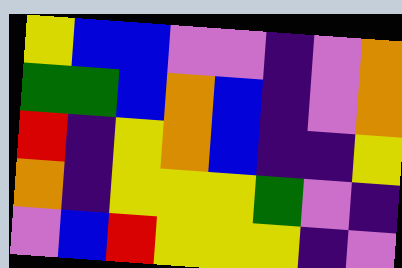[["yellow", "blue", "blue", "violet", "violet", "indigo", "violet", "orange"], ["green", "green", "blue", "orange", "blue", "indigo", "violet", "orange"], ["red", "indigo", "yellow", "orange", "blue", "indigo", "indigo", "yellow"], ["orange", "indigo", "yellow", "yellow", "yellow", "green", "violet", "indigo"], ["violet", "blue", "red", "yellow", "yellow", "yellow", "indigo", "violet"]]